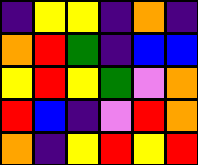[["indigo", "yellow", "yellow", "indigo", "orange", "indigo"], ["orange", "red", "green", "indigo", "blue", "blue"], ["yellow", "red", "yellow", "green", "violet", "orange"], ["red", "blue", "indigo", "violet", "red", "orange"], ["orange", "indigo", "yellow", "red", "yellow", "red"]]